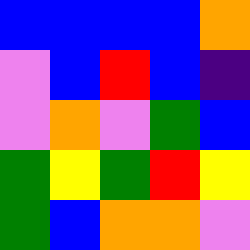[["blue", "blue", "blue", "blue", "orange"], ["violet", "blue", "red", "blue", "indigo"], ["violet", "orange", "violet", "green", "blue"], ["green", "yellow", "green", "red", "yellow"], ["green", "blue", "orange", "orange", "violet"]]